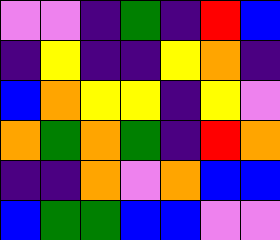[["violet", "violet", "indigo", "green", "indigo", "red", "blue"], ["indigo", "yellow", "indigo", "indigo", "yellow", "orange", "indigo"], ["blue", "orange", "yellow", "yellow", "indigo", "yellow", "violet"], ["orange", "green", "orange", "green", "indigo", "red", "orange"], ["indigo", "indigo", "orange", "violet", "orange", "blue", "blue"], ["blue", "green", "green", "blue", "blue", "violet", "violet"]]